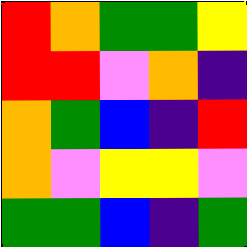[["red", "orange", "green", "green", "yellow"], ["red", "red", "violet", "orange", "indigo"], ["orange", "green", "blue", "indigo", "red"], ["orange", "violet", "yellow", "yellow", "violet"], ["green", "green", "blue", "indigo", "green"]]